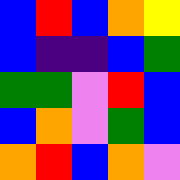[["blue", "red", "blue", "orange", "yellow"], ["blue", "indigo", "indigo", "blue", "green"], ["green", "green", "violet", "red", "blue"], ["blue", "orange", "violet", "green", "blue"], ["orange", "red", "blue", "orange", "violet"]]